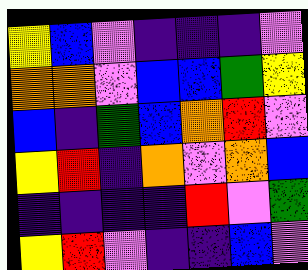[["yellow", "blue", "violet", "indigo", "indigo", "indigo", "violet"], ["orange", "orange", "violet", "blue", "blue", "green", "yellow"], ["blue", "indigo", "green", "blue", "orange", "red", "violet"], ["yellow", "red", "indigo", "orange", "violet", "orange", "blue"], ["indigo", "indigo", "indigo", "indigo", "red", "violet", "green"], ["yellow", "red", "violet", "indigo", "indigo", "blue", "violet"]]